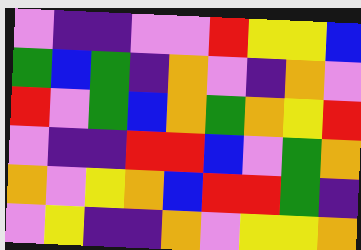[["violet", "indigo", "indigo", "violet", "violet", "red", "yellow", "yellow", "blue"], ["green", "blue", "green", "indigo", "orange", "violet", "indigo", "orange", "violet"], ["red", "violet", "green", "blue", "orange", "green", "orange", "yellow", "red"], ["violet", "indigo", "indigo", "red", "red", "blue", "violet", "green", "orange"], ["orange", "violet", "yellow", "orange", "blue", "red", "red", "green", "indigo"], ["violet", "yellow", "indigo", "indigo", "orange", "violet", "yellow", "yellow", "orange"]]